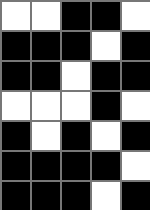[["white", "white", "black", "black", "white"], ["black", "black", "black", "white", "black"], ["black", "black", "white", "black", "black"], ["white", "white", "white", "black", "white"], ["black", "white", "black", "white", "black"], ["black", "black", "black", "black", "white"], ["black", "black", "black", "white", "black"]]